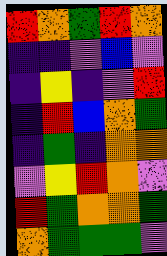[["red", "orange", "green", "red", "orange"], ["indigo", "indigo", "violet", "blue", "violet"], ["indigo", "yellow", "indigo", "violet", "red"], ["indigo", "red", "blue", "orange", "green"], ["indigo", "green", "indigo", "orange", "orange"], ["violet", "yellow", "red", "orange", "violet"], ["red", "green", "orange", "orange", "green"], ["orange", "green", "green", "green", "violet"]]